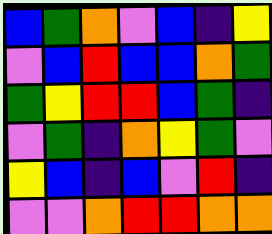[["blue", "green", "orange", "violet", "blue", "indigo", "yellow"], ["violet", "blue", "red", "blue", "blue", "orange", "green"], ["green", "yellow", "red", "red", "blue", "green", "indigo"], ["violet", "green", "indigo", "orange", "yellow", "green", "violet"], ["yellow", "blue", "indigo", "blue", "violet", "red", "indigo"], ["violet", "violet", "orange", "red", "red", "orange", "orange"]]